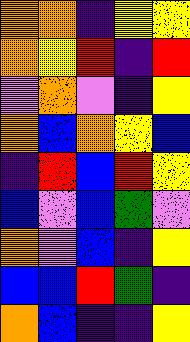[["orange", "orange", "indigo", "yellow", "yellow"], ["orange", "yellow", "red", "indigo", "red"], ["violet", "orange", "violet", "indigo", "yellow"], ["orange", "blue", "orange", "yellow", "blue"], ["indigo", "red", "blue", "red", "yellow"], ["blue", "violet", "blue", "green", "violet"], ["orange", "violet", "blue", "indigo", "yellow"], ["blue", "blue", "red", "green", "indigo"], ["orange", "blue", "indigo", "indigo", "yellow"]]